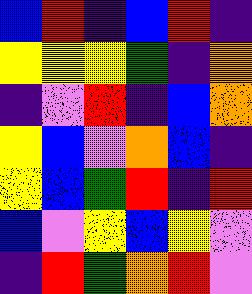[["blue", "red", "indigo", "blue", "red", "indigo"], ["yellow", "yellow", "yellow", "green", "indigo", "orange"], ["indigo", "violet", "red", "indigo", "blue", "orange"], ["yellow", "blue", "violet", "orange", "blue", "indigo"], ["yellow", "blue", "green", "red", "indigo", "red"], ["blue", "violet", "yellow", "blue", "yellow", "violet"], ["indigo", "red", "green", "orange", "red", "violet"]]